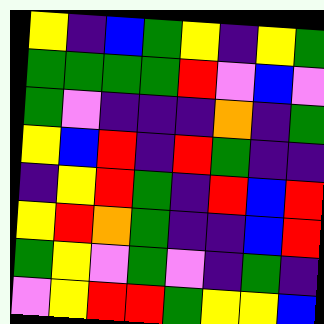[["yellow", "indigo", "blue", "green", "yellow", "indigo", "yellow", "green"], ["green", "green", "green", "green", "red", "violet", "blue", "violet"], ["green", "violet", "indigo", "indigo", "indigo", "orange", "indigo", "green"], ["yellow", "blue", "red", "indigo", "red", "green", "indigo", "indigo"], ["indigo", "yellow", "red", "green", "indigo", "red", "blue", "red"], ["yellow", "red", "orange", "green", "indigo", "indigo", "blue", "red"], ["green", "yellow", "violet", "green", "violet", "indigo", "green", "indigo"], ["violet", "yellow", "red", "red", "green", "yellow", "yellow", "blue"]]